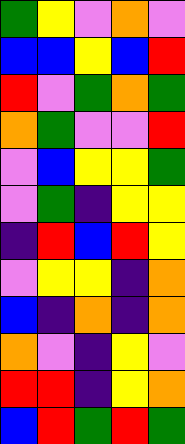[["green", "yellow", "violet", "orange", "violet"], ["blue", "blue", "yellow", "blue", "red"], ["red", "violet", "green", "orange", "green"], ["orange", "green", "violet", "violet", "red"], ["violet", "blue", "yellow", "yellow", "green"], ["violet", "green", "indigo", "yellow", "yellow"], ["indigo", "red", "blue", "red", "yellow"], ["violet", "yellow", "yellow", "indigo", "orange"], ["blue", "indigo", "orange", "indigo", "orange"], ["orange", "violet", "indigo", "yellow", "violet"], ["red", "red", "indigo", "yellow", "orange"], ["blue", "red", "green", "red", "green"]]